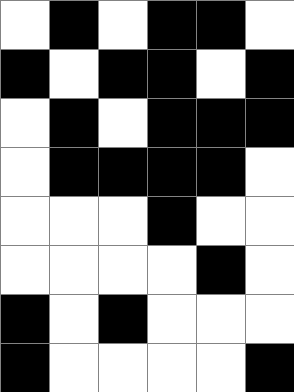[["white", "black", "white", "black", "black", "white"], ["black", "white", "black", "black", "white", "black"], ["white", "black", "white", "black", "black", "black"], ["white", "black", "black", "black", "black", "white"], ["white", "white", "white", "black", "white", "white"], ["white", "white", "white", "white", "black", "white"], ["black", "white", "black", "white", "white", "white"], ["black", "white", "white", "white", "white", "black"]]